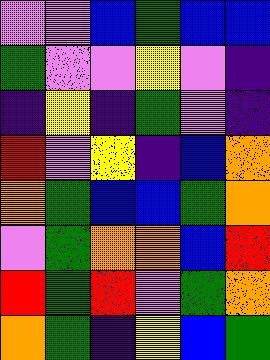[["violet", "violet", "blue", "green", "blue", "blue"], ["green", "violet", "violet", "yellow", "violet", "indigo"], ["indigo", "yellow", "indigo", "green", "violet", "indigo"], ["red", "violet", "yellow", "indigo", "blue", "orange"], ["orange", "green", "blue", "blue", "green", "orange"], ["violet", "green", "orange", "orange", "blue", "red"], ["red", "green", "red", "violet", "green", "orange"], ["orange", "green", "indigo", "yellow", "blue", "green"]]